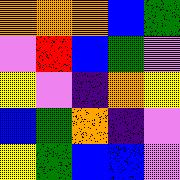[["orange", "orange", "orange", "blue", "green"], ["violet", "red", "blue", "green", "violet"], ["yellow", "violet", "indigo", "orange", "yellow"], ["blue", "green", "orange", "indigo", "violet"], ["yellow", "green", "blue", "blue", "violet"]]